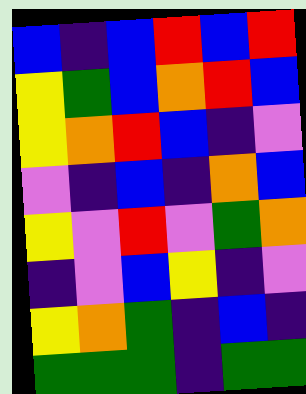[["blue", "indigo", "blue", "red", "blue", "red"], ["yellow", "green", "blue", "orange", "red", "blue"], ["yellow", "orange", "red", "blue", "indigo", "violet"], ["violet", "indigo", "blue", "indigo", "orange", "blue"], ["yellow", "violet", "red", "violet", "green", "orange"], ["indigo", "violet", "blue", "yellow", "indigo", "violet"], ["yellow", "orange", "green", "indigo", "blue", "indigo"], ["green", "green", "green", "indigo", "green", "green"]]